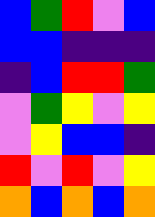[["blue", "green", "red", "violet", "blue"], ["blue", "blue", "indigo", "indigo", "indigo"], ["indigo", "blue", "red", "red", "green"], ["violet", "green", "yellow", "violet", "yellow"], ["violet", "yellow", "blue", "blue", "indigo"], ["red", "violet", "red", "violet", "yellow"], ["orange", "blue", "orange", "blue", "orange"]]